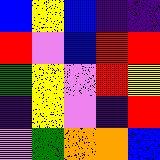[["blue", "yellow", "blue", "indigo", "indigo"], ["red", "violet", "blue", "red", "red"], ["green", "yellow", "violet", "red", "yellow"], ["indigo", "yellow", "violet", "indigo", "red"], ["violet", "green", "orange", "orange", "blue"]]